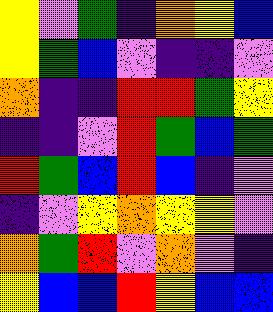[["yellow", "violet", "green", "indigo", "orange", "yellow", "blue"], ["yellow", "green", "blue", "violet", "indigo", "indigo", "violet"], ["orange", "indigo", "indigo", "red", "red", "green", "yellow"], ["indigo", "indigo", "violet", "red", "green", "blue", "green"], ["red", "green", "blue", "red", "blue", "indigo", "violet"], ["indigo", "violet", "yellow", "orange", "yellow", "yellow", "violet"], ["orange", "green", "red", "violet", "orange", "violet", "indigo"], ["yellow", "blue", "blue", "red", "yellow", "blue", "blue"]]